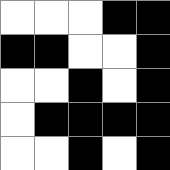[["white", "white", "white", "black", "black"], ["black", "black", "white", "white", "black"], ["white", "white", "black", "white", "black"], ["white", "black", "black", "black", "black"], ["white", "white", "black", "white", "black"]]